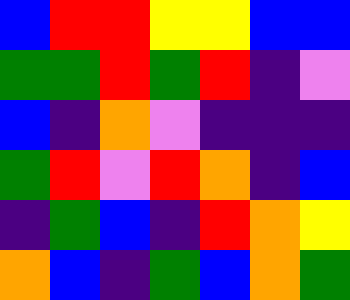[["blue", "red", "red", "yellow", "yellow", "blue", "blue"], ["green", "green", "red", "green", "red", "indigo", "violet"], ["blue", "indigo", "orange", "violet", "indigo", "indigo", "indigo"], ["green", "red", "violet", "red", "orange", "indigo", "blue"], ["indigo", "green", "blue", "indigo", "red", "orange", "yellow"], ["orange", "blue", "indigo", "green", "blue", "orange", "green"]]